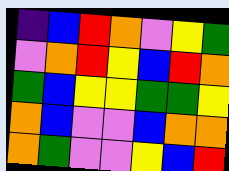[["indigo", "blue", "red", "orange", "violet", "yellow", "green"], ["violet", "orange", "red", "yellow", "blue", "red", "orange"], ["green", "blue", "yellow", "yellow", "green", "green", "yellow"], ["orange", "blue", "violet", "violet", "blue", "orange", "orange"], ["orange", "green", "violet", "violet", "yellow", "blue", "red"]]